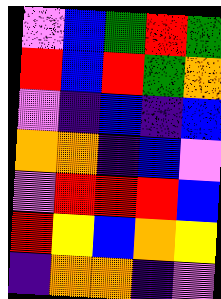[["violet", "blue", "green", "red", "green"], ["red", "blue", "red", "green", "orange"], ["violet", "indigo", "blue", "indigo", "blue"], ["orange", "orange", "indigo", "blue", "violet"], ["violet", "red", "red", "red", "blue"], ["red", "yellow", "blue", "orange", "yellow"], ["indigo", "orange", "orange", "indigo", "violet"]]